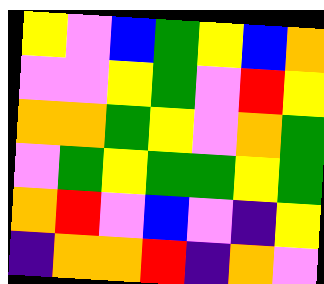[["yellow", "violet", "blue", "green", "yellow", "blue", "orange"], ["violet", "violet", "yellow", "green", "violet", "red", "yellow"], ["orange", "orange", "green", "yellow", "violet", "orange", "green"], ["violet", "green", "yellow", "green", "green", "yellow", "green"], ["orange", "red", "violet", "blue", "violet", "indigo", "yellow"], ["indigo", "orange", "orange", "red", "indigo", "orange", "violet"]]